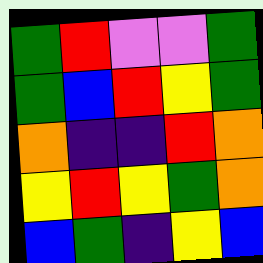[["green", "red", "violet", "violet", "green"], ["green", "blue", "red", "yellow", "green"], ["orange", "indigo", "indigo", "red", "orange"], ["yellow", "red", "yellow", "green", "orange"], ["blue", "green", "indigo", "yellow", "blue"]]